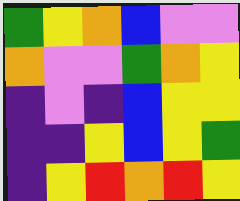[["green", "yellow", "orange", "blue", "violet", "violet"], ["orange", "violet", "violet", "green", "orange", "yellow"], ["indigo", "violet", "indigo", "blue", "yellow", "yellow"], ["indigo", "indigo", "yellow", "blue", "yellow", "green"], ["indigo", "yellow", "red", "orange", "red", "yellow"]]